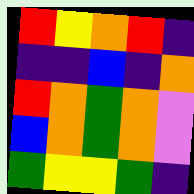[["red", "yellow", "orange", "red", "indigo"], ["indigo", "indigo", "blue", "indigo", "orange"], ["red", "orange", "green", "orange", "violet"], ["blue", "orange", "green", "orange", "violet"], ["green", "yellow", "yellow", "green", "indigo"]]